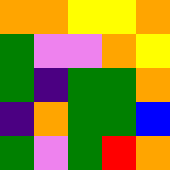[["orange", "orange", "yellow", "yellow", "orange"], ["green", "violet", "violet", "orange", "yellow"], ["green", "indigo", "green", "green", "orange"], ["indigo", "orange", "green", "green", "blue"], ["green", "violet", "green", "red", "orange"]]